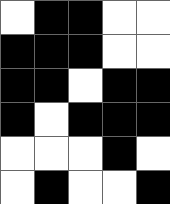[["white", "black", "black", "white", "white"], ["black", "black", "black", "white", "white"], ["black", "black", "white", "black", "black"], ["black", "white", "black", "black", "black"], ["white", "white", "white", "black", "white"], ["white", "black", "white", "white", "black"]]